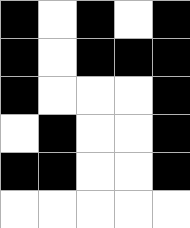[["black", "white", "black", "white", "black"], ["black", "white", "black", "black", "black"], ["black", "white", "white", "white", "black"], ["white", "black", "white", "white", "black"], ["black", "black", "white", "white", "black"], ["white", "white", "white", "white", "white"]]